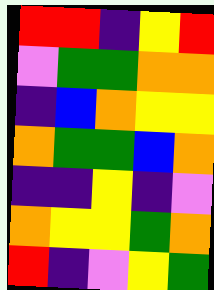[["red", "red", "indigo", "yellow", "red"], ["violet", "green", "green", "orange", "orange"], ["indigo", "blue", "orange", "yellow", "yellow"], ["orange", "green", "green", "blue", "orange"], ["indigo", "indigo", "yellow", "indigo", "violet"], ["orange", "yellow", "yellow", "green", "orange"], ["red", "indigo", "violet", "yellow", "green"]]